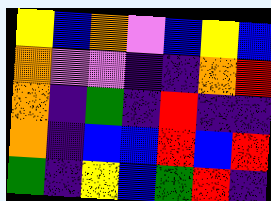[["yellow", "blue", "orange", "violet", "blue", "yellow", "blue"], ["orange", "violet", "violet", "indigo", "indigo", "orange", "red"], ["orange", "indigo", "green", "indigo", "red", "indigo", "indigo"], ["orange", "indigo", "blue", "blue", "red", "blue", "red"], ["green", "indigo", "yellow", "blue", "green", "red", "indigo"]]